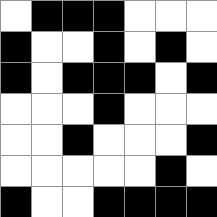[["white", "black", "black", "black", "white", "white", "white"], ["black", "white", "white", "black", "white", "black", "white"], ["black", "white", "black", "black", "black", "white", "black"], ["white", "white", "white", "black", "white", "white", "white"], ["white", "white", "black", "white", "white", "white", "black"], ["white", "white", "white", "white", "white", "black", "white"], ["black", "white", "white", "black", "black", "black", "black"]]